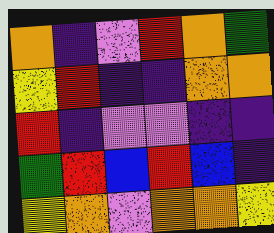[["orange", "indigo", "violet", "red", "orange", "green"], ["yellow", "red", "indigo", "indigo", "orange", "orange"], ["red", "indigo", "violet", "violet", "indigo", "indigo"], ["green", "red", "blue", "red", "blue", "indigo"], ["yellow", "orange", "violet", "orange", "orange", "yellow"]]